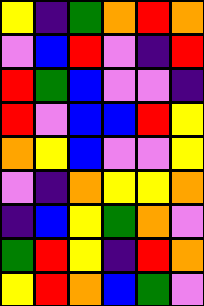[["yellow", "indigo", "green", "orange", "red", "orange"], ["violet", "blue", "red", "violet", "indigo", "red"], ["red", "green", "blue", "violet", "violet", "indigo"], ["red", "violet", "blue", "blue", "red", "yellow"], ["orange", "yellow", "blue", "violet", "violet", "yellow"], ["violet", "indigo", "orange", "yellow", "yellow", "orange"], ["indigo", "blue", "yellow", "green", "orange", "violet"], ["green", "red", "yellow", "indigo", "red", "orange"], ["yellow", "red", "orange", "blue", "green", "violet"]]